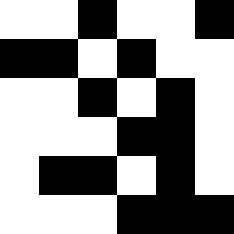[["white", "white", "black", "white", "white", "black"], ["black", "black", "white", "black", "white", "white"], ["white", "white", "black", "white", "black", "white"], ["white", "white", "white", "black", "black", "white"], ["white", "black", "black", "white", "black", "white"], ["white", "white", "white", "black", "black", "black"]]